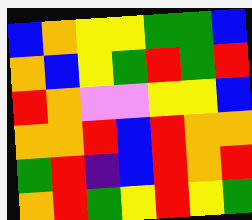[["blue", "orange", "yellow", "yellow", "green", "green", "blue"], ["orange", "blue", "yellow", "green", "red", "green", "red"], ["red", "orange", "violet", "violet", "yellow", "yellow", "blue"], ["orange", "orange", "red", "blue", "red", "orange", "orange"], ["green", "red", "indigo", "blue", "red", "orange", "red"], ["orange", "red", "green", "yellow", "red", "yellow", "green"]]